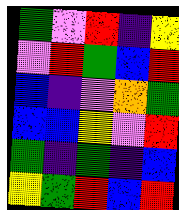[["green", "violet", "red", "indigo", "yellow"], ["violet", "red", "green", "blue", "red"], ["blue", "indigo", "violet", "orange", "green"], ["blue", "blue", "yellow", "violet", "red"], ["green", "indigo", "green", "indigo", "blue"], ["yellow", "green", "red", "blue", "red"]]